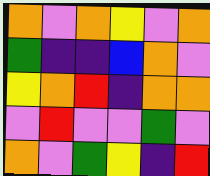[["orange", "violet", "orange", "yellow", "violet", "orange"], ["green", "indigo", "indigo", "blue", "orange", "violet"], ["yellow", "orange", "red", "indigo", "orange", "orange"], ["violet", "red", "violet", "violet", "green", "violet"], ["orange", "violet", "green", "yellow", "indigo", "red"]]